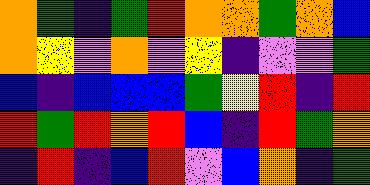[["orange", "green", "indigo", "green", "red", "orange", "orange", "green", "orange", "blue"], ["orange", "yellow", "violet", "orange", "violet", "yellow", "indigo", "violet", "violet", "green"], ["blue", "indigo", "blue", "blue", "blue", "green", "yellow", "red", "indigo", "red"], ["red", "green", "red", "orange", "red", "blue", "indigo", "red", "green", "orange"], ["indigo", "red", "indigo", "blue", "red", "violet", "blue", "orange", "indigo", "green"]]